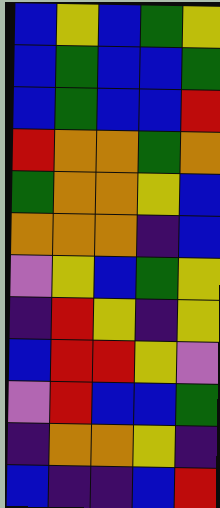[["blue", "yellow", "blue", "green", "yellow"], ["blue", "green", "blue", "blue", "green"], ["blue", "green", "blue", "blue", "red"], ["red", "orange", "orange", "green", "orange"], ["green", "orange", "orange", "yellow", "blue"], ["orange", "orange", "orange", "indigo", "blue"], ["violet", "yellow", "blue", "green", "yellow"], ["indigo", "red", "yellow", "indigo", "yellow"], ["blue", "red", "red", "yellow", "violet"], ["violet", "red", "blue", "blue", "green"], ["indigo", "orange", "orange", "yellow", "indigo"], ["blue", "indigo", "indigo", "blue", "red"]]